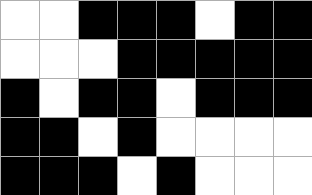[["white", "white", "black", "black", "black", "white", "black", "black"], ["white", "white", "white", "black", "black", "black", "black", "black"], ["black", "white", "black", "black", "white", "black", "black", "black"], ["black", "black", "white", "black", "white", "white", "white", "white"], ["black", "black", "black", "white", "black", "white", "white", "white"]]